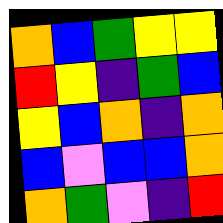[["orange", "blue", "green", "yellow", "yellow"], ["red", "yellow", "indigo", "green", "blue"], ["yellow", "blue", "orange", "indigo", "orange"], ["blue", "violet", "blue", "blue", "orange"], ["orange", "green", "violet", "indigo", "red"]]